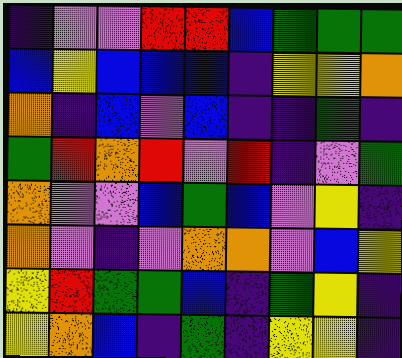[["indigo", "violet", "violet", "red", "red", "blue", "green", "green", "green"], ["blue", "yellow", "blue", "blue", "blue", "indigo", "yellow", "yellow", "orange"], ["orange", "indigo", "blue", "violet", "blue", "indigo", "indigo", "green", "indigo"], ["green", "red", "orange", "red", "violet", "red", "indigo", "violet", "green"], ["orange", "violet", "violet", "blue", "green", "blue", "violet", "yellow", "indigo"], ["orange", "violet", "indigo", "violet", "orange", "orange", "violet", "blue", "yellow"], ["yellow", "red", "green", "green", "blue", "indigo", "green", "yellow", "indigo"], ["yellow", "orange", "blue", "indigo", "green", "indigo", "yellow", "yellow", "indigo"]]